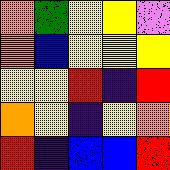[["orange", "green", "yellow", "yellow", "violet"], ["orange", "blue", "yellow", "yellow", "yellow"], ["yellow", "yellow", "red", "indigo", "red"], ["orange", "yellow", "indigo", "yellow", "orange"], ["red", "indigo", "blue", "blue", "red"]]